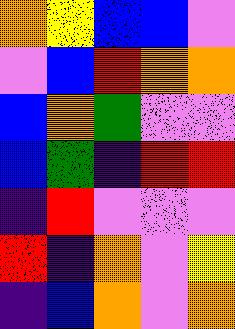[["orange", "yellow", "blue", "blue", "violet"], ["violet", "blue", "red", "orange", "orange"], ["blue", "orange", "green", "violet", "violet"], ["blue", "green", "indigo", "red", "red"], ["indigo", "red", "violet", "violet", "violet"], ["red", "indigo", "orange", "violet", "yellow"], ["indigo", "blue", "orange", "violet", "orange"]]